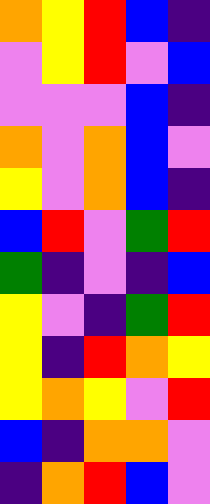[["orange", "yellow", "red", "blue", "indigo"], ["violet", "yellow", "red", "violet", "blue"], ["violet", "violet", "violet", "blue", "indigo"], ["orange", "violet", "orange", "blue", "violet"], ["yellow", "violet", "orange", "blue", "indigo"], ["blue", "red", "violet", "green", "red"], ["green", "indigo", "violet", "indigo", "blue"], ["yellow", "violet", "indigo", "green", "red"], ["yellow", "indigo", "red", "orange", "yellow"], ["yellow", "orange", "yellow", "violet", "red"], ["blue", "indigo", "orange", "orange", "violet"], ["indigo", "orange", "red", "blue", "violet"]]